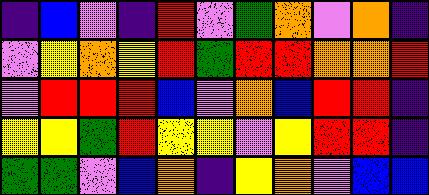[["indigo", "blue", "violet", "indigo", "red", "violet", "green", "orange", "violet", "orange", "indigo"], ["violet", "yellow", "orange", "yellow", "red", "green", "red", "red", "orange", "orange", "red"], ["violet", "red", "red", "red", "blue", "violet", "orange", "blue", "red", "red", "indigo"], ["yellow", "yellow", "green", "red", "yellow", "yellow", "violet", "yellow", "red", "red", "indigo"], ["green", "green", "violet", "blue", "orange", "indigo", "yellow", "orange", "violet", "blue", "blue"]]